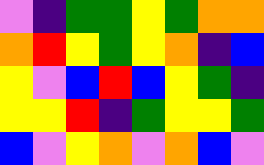[["violet", "indigo", "green", "green", "yellow", "green", "orange", "orange"], ["orange", "red", "yellow", "green", "yellow", "orange", "indigo", "blue"], ["yellow", "violet", "blue", "red", "blue", "yellow", "green", "indigo"], ["yellow", "yellow", "red", "indigo", "green", "yellow", "yellow", "green"], ["blue", "violet", "yellow", "orange", "violet", "orange", "blue", "violet"]]